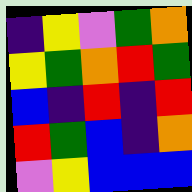[["indigo", "yellow", "violet", "green", "orange"], ["yellow", "green", "orange", "red", "green"], ["blue", "indigo", "red", "indigo", "red"], ["red", "green", "blue", "indigo", "orange"], ["violet", "yellow", "blue", "blue", "blue"]]